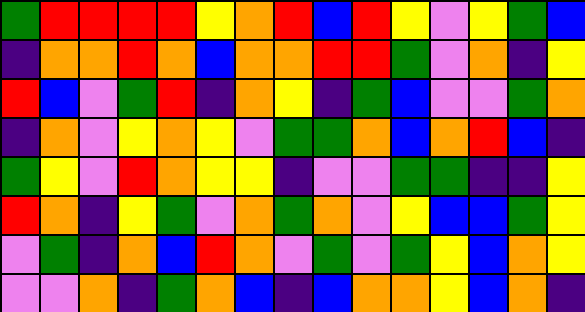[["green", "red", "red", "red", "red", "yellow", "orange", "red", "blue", "red", "yellow", "violet", "yellow", "green", "blue"], ["indigo", "orange", "orange", "red", "orange", "blue", "orange", "orange", "red", "red", "green", "violet", "orange", "indigo", "yellow"], ["red", "blue", "violet", "green", "red", "indigo", "orange", "yellow", "indigo", "green", "blue", "violet", "violet", "green", "orange"], ["indigo", "orange", "violet", "yellow", "orange", "yellow", "violet", "green", "green", "orange", "blue", "orange", "red", "blue", "indigo"], ["green", "yellow", "violet", "red", "orange", "yellow", "yellow", "indigo", "violet", "violet", "green", "green", "indigo", "indigo", "yellow"], ["red", "orange", "indigo", "yellow", "green", "violet", "orange", "green", "orange", "violet", "yellow", "blue", "blue", "green", "yellow"], ["violet", "green", "indigo", "orange", "blue", "red", "orange", "violet", "green", "violet", "green", "yellow", "blue", "orange", "yellow"], ["violet", "violet", "orange", "indigo", "green", "orange", "blue", "indigo", "blue", "orange", "orange", "yellow", "blue", "orange", "indigo"]]